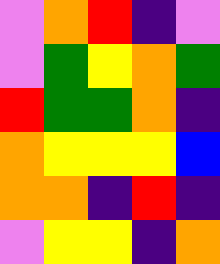[["violet", "orange", "red", "indigo", "violet"], ["violet", "green", "yellow", "orange", "green"], ["red", "green", "green", "orange", "indigo"], ["orange", "yellow", "yellow", "yellow", "blue"], ["orange", "orange", "indigo", "red", "indigo"], ["violet", "yellow", "yellow", "indigo", "orange"]]